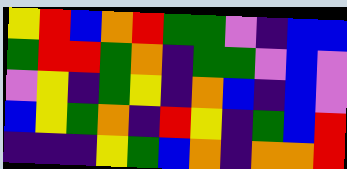[["yellow", "red", "blue", "orange", "red", "green", "green", "violet", "indigo", "blue", "blue"], ["green", "red", "red", "green", "orange", "indigo", "green", "green", "violet", "blue", "violet"], ["violet", "yellow", "indigo", "green", "yellow", "indigo", "orange", "blue", "indigo", "blue", "violet"], ["blue", "yellow", "green", "orange", "indigo", "red", "yellow", "indigo", "green", "blue", "red"], ["indigo", "indigo", "indigo", "yellow", "green", "blue", "orange", "indigo", "orange", "orange", "red"]]